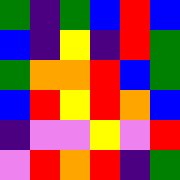[["green", "indigo", "green", "blue", "red", "blue"], ["blue", "indigo", "yellow", "indigo", "red", "green"], ["green", "orange", "orange", "red", "blue", "green"], ["blue", "red", "yellow", "red", "orange", "blue"], ["indigo", "violet", "violet", "yellow", "violet", "red"], ["violet", "red", "orange", "red", "indigo", "green"]]